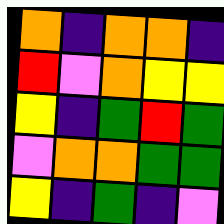[["orange", "indigo", "orange", "orange", "indigo"], ["red", "violet", "orange", "yellow", "yellow"], ["yellow", "indigo", "green", "red", "green"], ["violet", "orange", "orange", "green", "green"], ["yellow", "indigo", "green", "indigo", "violet"]]